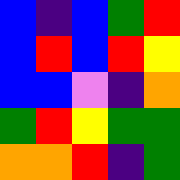[["blue", "indigo", "blue", "green", "red"], ["blue", "red", "blue", "red", "yellow"], ["blue", "blue", "violet", "indigo", "orange"], ["green", "red", "yellow", "green", "green"], ["orange", "orange", "red", "indigo", "green"]]